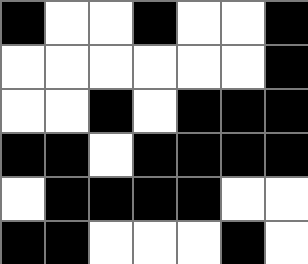[["black", "white", "white", "black", "white", "white", "black"], ["white", "white", "white", "white", "white", "white", "black"], ["white", "white", "black", "white", "black", "black", "black"], ["black", "black", "white", "black", "black", "black", "black"], ["white", "black", "black", "black", "black", "white", "white"], ["black", "black", "white", "white", "white", "black", "white"]]